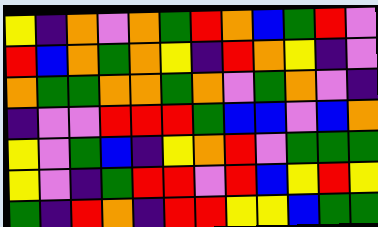[["yellow", "indigo", "orange", "violet", "orange", "green", "red", "orange", "blue", "green", "red", "violet"], ["red", "blue", "orange", "green", "orange", "yellow", "indigo", "red", "orange", "yellow", "indigo", "violet"], ["orange", "green", "green", "orange", "orange", "green", "orange", "violet", "green", "orange", "violet", "indigo"], ["indigo", "violet", "violet", "red", "red", "red", "green", "blue", "blue", "violet", "blue", "orange"], ["yellow", "violet", "green", "blue", "indigo", "yellow", "orange", "red", "violet", "green", "green", "green"], ["yellow", "violet", "indigo", "green", "red", "red", "violet", "red", "blue", "yellow", "red", "yellow"], ["green", "indigo", "red", "orange", "indigo", "red", "red", "yellow", "yellow", "blue", "green", "green"]]